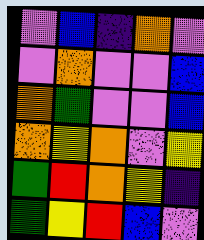[["violet", "blue", "indigo", "orange", "violet"], ["violet", "orange", "violet", "violet", "blue"], ["orange", "green", "violet", "violet", "blue"], ["orange", "yellow", "orange", "violet", "yellow"], ["green", "red", "orange", "yellow", "indigo"], ["green", "yellow", "red", "blue", "violet"]]